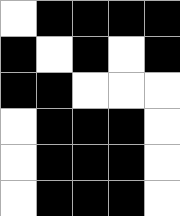[["white", "black", "black", "black", "black"], ["black", "white", "black", "white", "black"], ["black", "black", "white", "white", "white"], ["white", "black", "black", "black", "white"], ["white", "black", "black", "black", "white"], ["white", "black", "black", "black", "white"]]